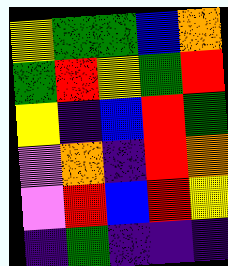[["yellow", "green", "green", "blue", "orange"], ["green", "red", "yellow", "green", "red"], ["yellow", "indigo", "blue", "red", "green"], ["violet", "orange", "indigo", "red", "orange"], ["violet", "red", "blue", "red", "yellow"], ["indigo", "green", "indigo", "indigo", "indigo"]]